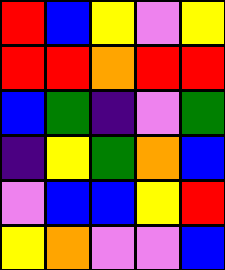[["red", "blue", "yellow", "violet", "yellow"], ["red", "red", "orange", "red", "red"], ["blue", "green", "indigo", "violet", "green"], ["indigo", "yellow", "green", "orange", "blue"], ["violet", "blue", "blue", "yellow", "red"], ["yellow", "orange", "violet", "violet", "blue"]]